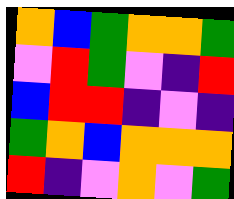[["orange", "blue", "green", "orange", "orange", "green"], ["violet", "red", "green", "violet", "indigo", "red"], ["blue", "red", "red", "indigo", "violet", "indigo"], ["green", "orange", "blue", "orange", "orange", "orange"], ["red", "indigo", "violet", "orange", "violet", "green"]]